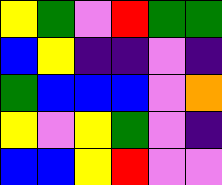[["yellow", "green", "violet", "red", "green", "green"], ["blue", "yellow", "indigo", "indigo", "violet", "indigo"], ["green", "blue", "blue", "blue", "violet", "orange"], ["yellow", "violet", "yellow", "green", "violet", "indigo"], ["blue", "blue", "yellow", "red", "violet", "violet"]]